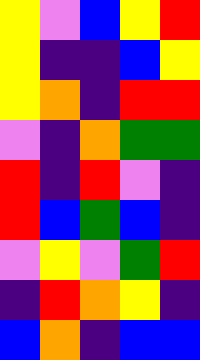[["yellow", "violet", "blue", "yellow", "red"], ["yellow", "indigo", "indigo", "blue", "yellow"], ["yellow", "orange", "indigo", "red", "red"], ["violet", "indigo", "orange", "green", "green"], ["red", "indigo", "red", "violet", "indigo"], ["red", "blue", "green", "blue", "indigo"], ["violet", "yellow", "violet", "green", "red"], ["indigo", "red", "orange", "yellow", "indigo"], ["blue", "orange", "indigo", "blue", "blue"]]